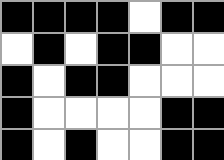[["black", "black", "black", "black", "white", "black", "black"], ["white", "black", "white", "black", "black", "white", "white"], ["black", "white", "black", "black", "white", "white", "white"], ["black", "white", "white", "white", "white", "black", "black"], ["black", "white", "black", "white", "white", "black", "black"]]